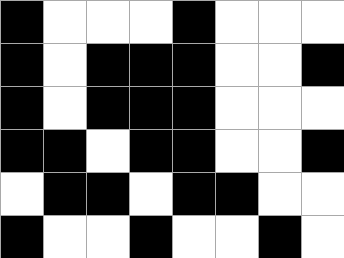[["black", "white", "white", "white", "black", "white", "white", "white"], ["black", "white", "black", "black", "black", "white", "white", "black"], ["black", "white", "black", "black", "black", "white", "white", "white"], ["black", "black", "white", "black", "black", "white", "white", "black"], ["white", "black", "black", "white", "black", "black", "white", "white"], ["black", "white", "white", "black", "white", "white", "black", "white"]]